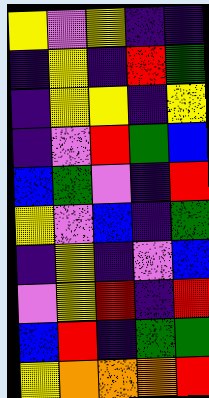[["yellow", "violet", "yellow", "indigo", "indigo"], ["indigo", "yellow", "indigo", "red", "green"], ["indigo", "yellow", "yellow", "indigo", "yellow"], ["indigo", "violet", "red", "green", "blue"], ["blue", "green", "violet", "indigo", "red"], ["yellow", "violet", "blue", "indigo", "green"], ["indigo", "yellow", "indigo", "violet", "blue"], ["violet", "yellow", "red", "indigo", "red"], ["blue", "red", "indigo", "green", "green"], ["yellow", "orange", "orange", "orange", "red"]]